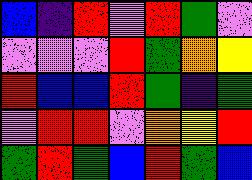[["blue", "indigo", "red", "violet", "red", "green", "violet"], ["violet", "violet", "violet", "red", "green", "orange", "yellow"], ["red", "blue", "blue", "red", "green", "indigo", "green"], ["violet", "red", "red", "violet", "orange", "yellow", "red"], ["green", "red", "green", "blue", "red", "green", "blue"]]